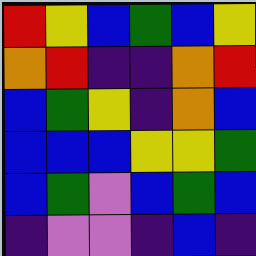[["red", "yellow", "blue", "green", "blue", "yellow"], ["orange", "red", "indigo", "indigo", "orange", "red"], ["blue", "green", "yellow", "indigo", "orange", "blue"], ["blue", "blue", "blue", "yellow", "yellow", "green"], ["blue", "green", "violet", "blue", "green", "blue"], ["indigo", "violet", "violet", "indigo", "blue", "indigo"]]